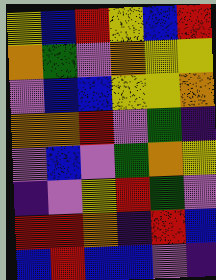[["yellow", "blue", "red", "yellow", "blue", "red"], ["orange", "green", "violet", "orange", "yellow", "yellow"], ["violet", "blue", "blue", "yellow", "yellow", "orange"], ["orange", "orange", "red", "violet", "green", "indigo"], ["violet", "blue", "violet", "green", "orange", "yellow"], ["indigo", "violet", "yellow", "red", "green", "violet"], ["red", "red", "orange", "indigo", "red", "blue"], ["blue", "red", "blue", "blue", "violet", "indigo"]]